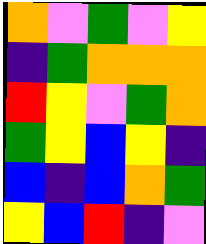[["orange", "violet", "green", "violet", "yellow"], ["indigo", "green", "orange", "orange", "orange"], ["red", "yellow", "violet", "green", "orange"], ["green", "yellow", "blue", "yellow", "indigo"], ["blue", "indigo", "blue", "orange", "green"], ["yellow", "blue", "red", "indigo", "violet"]]